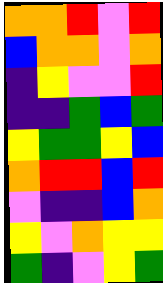[["orange", "orange", "red", "violet", "red"], ["blue", "orange", "orange", "violet", "orange"], ["indigo", "yellow", "violet", "violet", "red"], ["indigo", "indigo", "green", "blue", "green"], ["yellow", "green", "green", "yellow", "blue"], ["orange", "red", "red", "blue", "red"], ["violet", "indigo", "indigo", "blue", "orange"], ["yellow", "violet", "orange", "yellow", "yellow"], ["green", "indigo", "violet", "yellow", "green"]]